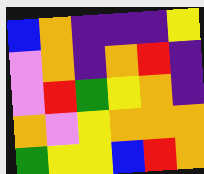[["blue", "orange", "indigo", "indigo", "indigo", "yellow"], ["violet", "orange", "indigo", "orange", "red", "indigo"], ["violet", "red", "green", "yellow", "orange", "indigo"], ["orange", "violet", "yellow", "orange", "orange", "orange"], ["green", "yellow", "yellow", "blue", "red", "orange"]]